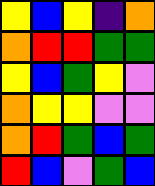[["yellow", "blue", "yellow", "indigo", "orange"], ["orange", "red", "red", "green", "green"], ["yellow", "blue", "green", "yellow", "violet"], ["orange", "yellow", "yellow", "violet", "violet"], ["orange", "red", "green", "blue", "green"], ["red", "blue", "violet", "green", "blue"]]